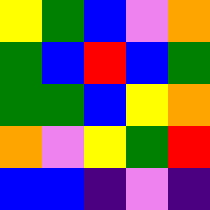[["yellow", "green", "blue", "violet", "orange"], ["green", "blue", "red", "blue", "green"], ["green", "green", "blue", "yellow", "orange"], ["orange", "violet", "yellow", "green", "red"], ["blue", "blue", "indigo", "violet", "indigo"]]